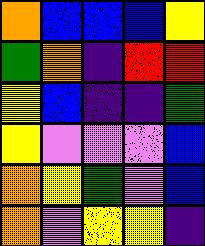[["orange", "blue", "blue", "blue", "yellow"], ["green", "orange", "indigo", "red", "red"], ["yellow", "blue", "indigo", "indigo", "green"], ["yellow", "violet", "violet", "violet", "blue"], ["orange", "yellow", "green", "violet", "blue"], ["orange", "violet", "yellow", "yellow", "indigo"]]